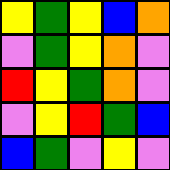[["yellow", "green", "yellow", "blue", "orange"], ["violet", "green", "yellow", "orange", "violet"], ["red", "yellow", "green", "orange", "violet"], ["violet", "yellow", "red", "green", "blue"], ["blue", "green", "violet", "yellow", "violet"]]